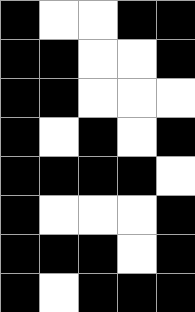[["black", "white", "white", "black", "black"], ["black", "black", "white", "white", "black"], ["black", "black", "white", "white", "white"], ["black", "white", "black", "white", "black"], ["black", "black", "black", "black", "white"], ["black", "white", "white", "white", "black"], ["black", "black", "black", "white", "black"], ["black", "white", "black", "black", "black"]]